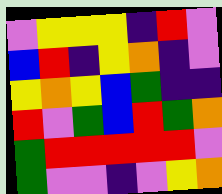[["violet", "yellow", "yellow", "yellow", "indigo", "red", "violet"], ["blue", "red", "indigo", "yellow", "orange", "indigo", "violet"], ["yellow", "orange", "yellow", "blue", "green", "indigo", "indigo"], ["red", "violet", "green", "blue", "red", "green", "orange"], ["green", "red", "red", "red", "red", "red", "violet"], ["green", "violet", "violet", "indigo", "violet", "yellow", "orange"]]